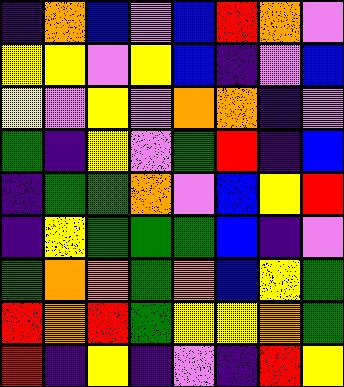[["indigo", "orange", "blue", "violet", "blue", "red", "orange", "violet"], ["yellow", "yellow", "violet", "yellow", "blue", "indigo", "violet", "blue"], ["yellow", "violet", "yellow", "violet", "orange", "orange", "indigo", "violet"], ["green", "indigo", "yellow", "violet", "green", "red", "indigo", "blue"], ["indigo", "green", "green", "orange", "violet", "blue", "yellow", "red"], ["indigo", "yellow", "green", "green", "green", "blue", "indigo", "violet"], ["green", "orange", "orange", "green", "orange", "blue", "yellow", "green"], ["red", "orange", "red", "green", "yellow", "yellow", "orange", "green"], ["red", "indigo", "yellow", "indigo", "violet", "indigo", "red", "yellow"]]